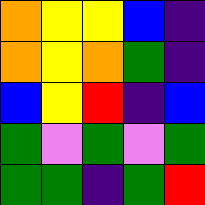[["orange", "yellow", "yellow", "blue", "indigo"], ["orange", "yellow", "orange", "green", "indigo"], ["blue", "yellow", "red", "indigo", "blue"], ["green", "violet", "green", "violet", "green"], ["green", "green", "indigo", "green", "red"]]